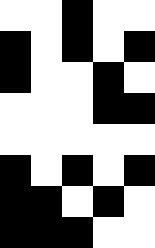[["white", "white", "black", "white", "white"], ["black", "white", "black", "white", "black"], ["black", "white", "white", "black", "white"], ["white", "white", "white", "black", "black"], ["white", "white", "white", "white", "white"], ["black", "white", "black", "white", "black"], ["black", "black", "white", "black", "white"], ["black", "black", "black", "white", "white"]]